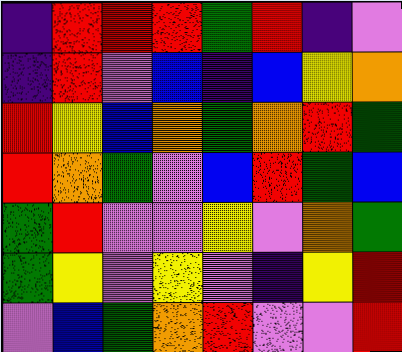[["indigo", "red", "red", "red", "green", "red", "indigo", "violet"], ["indigo", "red", "violet", "blue", "indigo", "blue", "yellow", "orange"], ["red", "yellow", "blue", "orange", "green", "orange", "red", "green"], ["red", "orange", "green", "violet", "blue", "red", "green", "blue"], ["green", "red", "violet", "violet", "yellow", "violet", "orange", "green"], ["green", "yellow", "violet", "yellow", "violet", "indigo", "yellow", "red"], ["violet", "blue", "green", "orange", "red", "violet", "violet", "red"]]